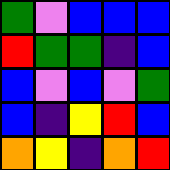[["green", "violet", "blue", "blue", "blue"], ["red", "green", "green", "indigo", "blue"], ["blue", "violet", "blue", "violet", "green"], ["blue", "indigo", "yellow", "red", "blue"], ["orange", "yellow", "indigo", "orange", "red"]]